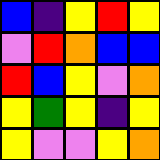[["blue", "indigo", "yellow", "red", "yellow"], ["violet", "red", "orange", "blue", "blue"], ["red", "blue", "yellow", "violet", "orange"], ["yellow", "green", "yellow", "indigo", "yellow"], ["yellow", "violet", "violet", "yellow", "orange"]]